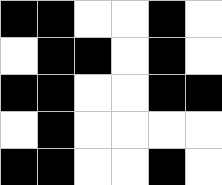[["black", "black", "white", "white", "black", "white"], ["white", "black", "black", "white", "black", "white"], ["black", "black", "white", "white", "black", "black"], ["white", "black", "white", "white", "white", "white"], ["black", "black", "white", "white", "black", "white"]]